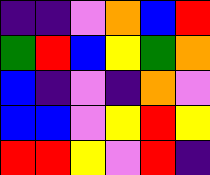[["indigo", "indigo", "violet", "orange", "blue", "red"], ["green", "red", "blue", "yellow", "green", "orange"], ["blue", "indigo", "violet", "indigo", "orange", "violet"], ["blue", "blue", "violet", "yellow", "red", "yellow"], ["red", "red", "yellow", "violet", "red", "indigo"]]